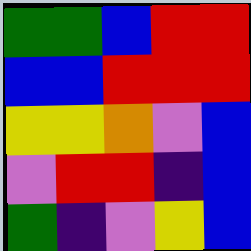[["green", "green", "blue", "red", "red"], ["blue", "blue", "red", "red", "red"], ["yellow", "yellow", "orange", "violet", "blue"], ["violet", "red", "red", "indigo", "blue"], ["green", "indigo", "violet", "yellow", "blue"]]